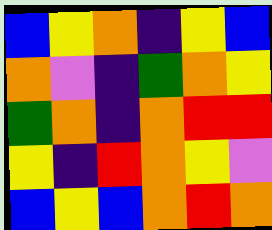[["blue", "yellow", "orange", "indigo", "yellow", "blue"], ["orange", "violet", "indigo", "green", "orange", "yellow"], ["green", "orange", "indigo", "orange", "red", "red"], ["yellow", "indigo", "red", "orange", "yellow", "violet"], ["blue", "yellow", "blue", "orange", "red", "orange"]]